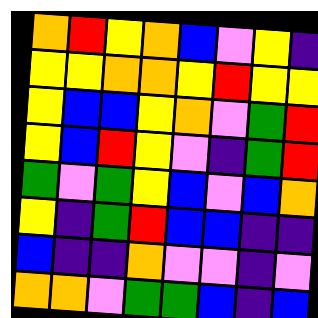[["orange", "red", "yellow", "orange", "blue", "violet", "yellow", "indigo"], ["yellow", "yellow", "orange", "orange", "yellow", "red", "yellow", "yellow"], ["yellow", "blue", "blue", "yellow", "orange", "violet", "green", "red"], ["yellow", "blue", "red", "yellow", "violet", "indigo", "green", "red"], ["green", "violet", "green", "yellow", "blue", "violet", "blue", "orange"], ["yellow", "indigo", "green", "red", "blue", "blue", "indigo", "indigo"], ["blue", "indigo", "indigo", "orange", "violet", "violet", "indigo", "violet"], ["orange", "orange", "violet", "green", "green", "blue", "indigo", "blue"]]